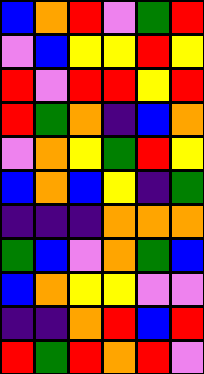[["blue", "orange", "red", "violet", "green", "red"], ["violet", "blue", "yellow", "yellow", "red", "yellow"], ["red", "violet", "red", "red", "yellow", "red"], ["red", "green", "orange", "indigo", "blue", "orange"], ["violet", "orange", "yellow", "green", "red", "yellow"], ["blue", "orange", "blue", "yellow", "indigo", "green"], ["indigo", "indigo", "indigo", "orange", "orange", "orange"], ["green", "blue", "violet", "orange", "green", "blue"], ["blue", "orange", "yellow", "yellow", "violet", "violet"], ["indigo", "indigo", "orange", "red", "blue", "red"], ["red", "green", "red", "orange", "red", "violet"]]